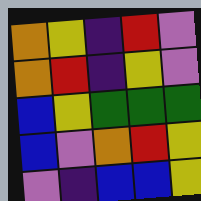[["orange", "yellow", "indigo", "red", "violet"], ["orange", "red", "indigo", "yellow", "violet"], ["blue", "yellow", "green", "green", "green"], ["blue", "violet", "orange", "red", "yellow"], ["violet", "indigo", "blue", "blue", "yellow"]]